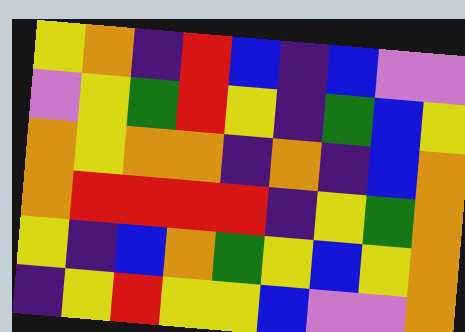[["yellow", "orange", "indigo", "red", "blue", "indigo", "blue", "violet", "violet"], ["violet", "yellow", "green", "red", "yellow", "indigo", "green", "blue", "yellow"], ["orange", "yellow", "orange", "orange", "indigo", "orange", "indigo", "blue", "orange"], ["orange", "red", "red", "red", "red", "indigo", "yellow", "green", "orange"], ["yellow", "indigo", "blue", "orange", "green", "yellow", "blue", "yellow", "orange"], ["indigo", "yellow", "red", "yellow", "yellow", "blue", "violet", "violet", "orange"]]